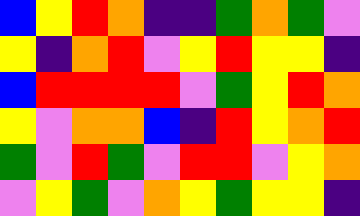[["blue", "yellow", "red", "orange", "indigo", "indigo", "green", "orange", "green", "violet"], ["yellow", "indigo", "orange", "red", "violet", "yellow", "red", "yellow", "yellow", "indigo"], ["blue", "red", "red", "red", "red", "violet", "green", "yellow", "red", "orange"], ["yellow", "violet", "orange", "orange", "blue", "indigo", "red", "yellow", "orange", "red"], ["green", "violet", "red", "green", "violet", "red", "red", "violet", "yellow", "orange"], ["violet", "yellow", "green", "violet", "orange", "yellow", "green", "yellow", "yellow", "indigo"]]